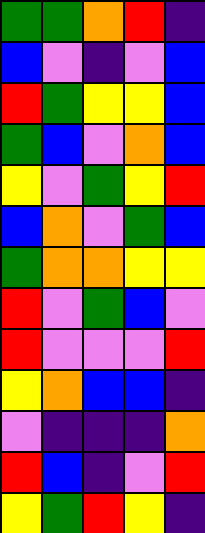[["green", "green", "orange", "red", "indigo"], ["blue", "violet", "indigo", "violet", "blue"], ["red", "green", "yellow", "yellow", "blue"], ["green", "blue", "violet", "orange", "blue"], ["yellow", "violet", "green", "yellow", "red"], ["blue", "orange", "violet", "green", "blue"], ["green", "orange", "orange", "yellow", "yellow"], ["red", "violet", "green", "blue", "violet"], ["red", "violet", "violet", "violet", "red"], ["yellow", "orange", "blue", "blue", "indigo"], ["violet", "indigo", "indigo", "indigo", "orange"], ["red", "blue", "indigo", "violet", "red"], ["yellow", "green", "red", "yellow", "indigo"]]